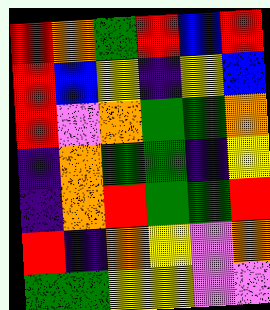[["red", "orange", "green", "red", "blue", "red"], ["red", "blue", "yellow", "indigo", "yellow", "blue"], ["red", "violet", "orange", "green", "green", "orange"], ["indigo", "orange", "green", "green", "indigo", "yellow"], ["indigo", "orange", "red", "green", "green", "red"], ["red", "indigo", "orange", "yellow", "violet", "orange"], ["green", "green", "yellow", "yellow", "violet", "violet"]]